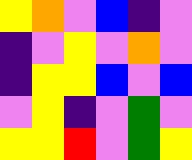[["yellow", "orange", "violet", "blue", "indigo", "violet"], ["indigo", "violet", "yellow", "violet", "orange", "violet"], ["indigo", "yellow", "yellow", "blue", "violet", "blue"], ["violet", "yellow", "indigo", "violet", "green", "violet"], ["yellow", "yellow", "red", "violet", "green", "yellow"]]